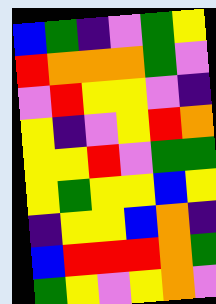[["blue", "green", "indigo", "violet", "green", "yellow"], ["red", "orange", "orange", "orange", "green", "violet"], ["violet", "red", "yellow", "yellow", "violet", "indigo"], ["yellow", "indigo", "violet", "yellow", "red", "orange"], ["yellow", "yellow", "red", "violet", "green", "green"], ["yellow", "green", "yellow", "yellow", "blue", "yellow"], ["indigo", "yellow", "yellow", "blue", "orange", "indigo"], ["blue", "red", "red", "red", "orange", "green"], ["green", "yellow", "violet", "yellow", "orange", "violet"]]